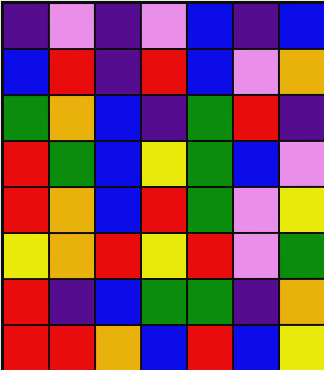[["indigo", "violet", "indigo", "violet", "blue", "indigo", "blue"], ["blue", "red", "indigo", "red", "blue", "violet", "orange"], ["green", "orange", "blue", "indigo", "green", "red", "indigo"], ["red", "green", "blue", "yellow", "green", "blue", "violet"], ["red", "orange", "blue", "red", "green", "violet", "yellow"], ["yellow", "orange", "red", "yellow", "red", "violet", "green"], ["red", "indigo", "blue", "green", "green", "indigo", "orange"], ["red", "red", "orange", "blue", "red", "blue", "yellow"]]